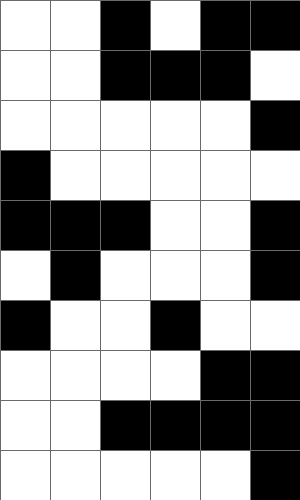[["white", "white", "black", "white", "black", "black"], ["white", "white", "black", "black", "black", "white"], ["white", "white", "white", "white", "white", "black"], ["black", "white", "white", "white", "white", "white"], ["black", "black", "black", "white", "white", "black"], ["white", "black", "white", "white", "white", "black"], ["black", "white", "white", "black", "white", "white"], ["white", "white", "white", "white", "black", "black"], ["white", "white", "black", "black", "black", "black"], ["white", "white", "white", "white", "white", "black"]]